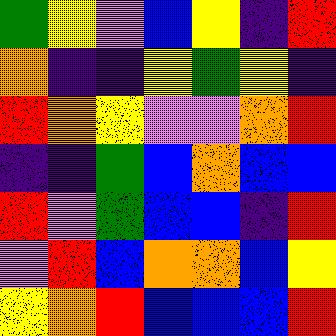[["green", "yellow", "violet", "blue", "yellow", "indigo", "red"], ["orange", "indigo", "indigo", "yellow", "green", "yellow", "indigo"], ["red", "orange", "yellow", "violet", "violet", "orange", "red"], ["indigo", "indigo", "green", "blue", "orange", "blue", "blue"], ["red", "violet", "green", "blue", "blue", "indigo", "red"], ["violet", "red", "blue", "orange", "orange", "blue", "yellow"], ["yellow", "orange", "red", "blue", "blue", "blue", "red"]]